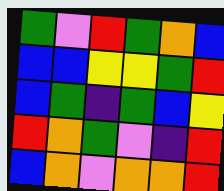[["green", "violet", "red", "green", "orange", "blue"], ["blue", "blue", "yellow", "yellow", "green", "red"], ["blue", "green", "indigo", "green", "blue", "yellow"], ["red", "orange", "green", "violet", "indigo", "red"], ["blue", "orange", "violet", "orange", "orange", "red"]]